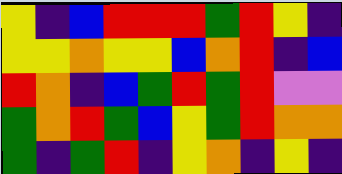[["yellow", "indigo", "blue", "red", "red", "red", "green", "red", "yellow", "indigo"], ["yellow", "yellow", "orange", "yellow", "yellow", "blue", "orange", "red", "indigo", "blue"], ["red", "orange", "indigo", "blue", "green", "red", "green", "red", "violet", "violet"], ["green", "orange", "red", "green", "blue", "yellow", "green", "red", "orange", "orange"], ["green", "indigo", "green", "red", "indigo", "yellow", "orange", "indigo", "yellow", "indigo"]]